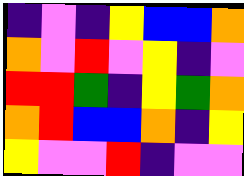[["indigo", "violet", "indigo", "yellow", "blue", "blue", "orange"], ["orange", "violet", "red", "violet", "yellow", "indigo", "violet"], ["red", "red", "green", "indigo", "yellow", "green", "orange"], ["orange", "red", "blue", "blue", "orange", "indigo", "yellow"], ["yellow", "violet", "violet", "red", "indigo", "violet", "violet"]]